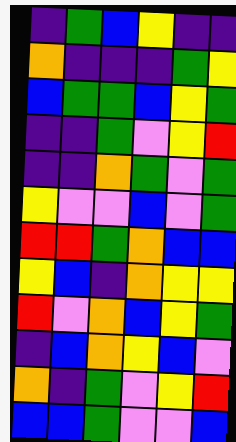[["indigo", "green", "blue", "yellow", "indigo", "indigo"], ["orange", "indigo", "indigo", "indigo", "green", "yellow"], ["blue", "green", "green", "blue", "yellow", "green"], ["indigo", "indigo", "green", "violet", "yellow", "red"], ["indigo", "indigo", "orange", "green", "violet", "green"], ["yellow", "violet", "violet", "blue", "violet", "green"], ["red", "red", "green", "orange", "blue", "blue"], ["yellow", "blue", "indigo", "orange", "yellow", "yellow"], ["red", "violet", "orange", "blue", "yellow", "green"], ["indigo", "blue", "orange", "yellow", "blue", "violet"], ["orange", "indigo", "green", "violet", "yellow", "red"], ["blue", "blue", "green", "violet", "violet", "blue"]]